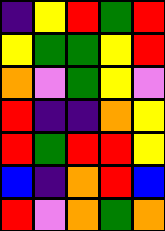[["indigo", "yellow", "red", "green", "red"], ["yellow", "green", "green", "yellow", "red"], ["orange", "violet", "green", "yellow", "violet"], ["red", "indigo", "indigo", "orange", "yellow"], ["red", "green", "red", "red", "yellow"], ["blue", "indigo", "orange", "red", "blue"], ["red", "violet", "orange", "green", "orange"]]